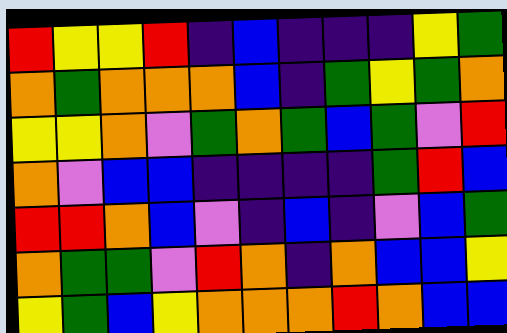[["red", "yellow", "yellow", "red", "indigo", "blue", "indigo", "indigo", "indigo", "yellow", "green"], ["orange", "green", "orange", "orange", "orange", "blue", "indigo", "green", "yellow", "green", "orange"], ["yellow", "yellow", "orange", "violet", "green", "orange", "green", "blue", "green", "violet", "red"], ["orange", "violet", "blue", "blue", "indigo", "indigo", "indigo", "indigo", "green", "red", "blue"], ["red", "red", "orange", "blue", "violet", "indigo", "blue", "indigo", "violet", "blue", "green"], ["orange", "green", "green", "violet", "red", "orange", "indigo", "orange", "blue", "blue", "yellow"], ["yellow", "green", "blue", "yellow", "orange", "orange", "orange", "red", "orange", "blue", "blue"]]